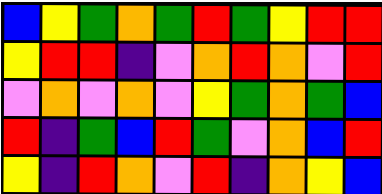[["blue", "yellow", "green", "orange", "green", "red", "green", "yellow", "red", "red"], ["yellow", "red", "red", "indigo", "violet", "orange", "red", "orange", "violet", "red"], ["violet", "orange", "violet", "orange", "violet", "yellow", "green", "orange", "green", "blue"], ["red", "indigo", "green", "blue", "red", "green", "violet", "orange", "blue", "red"], ["yellow", "indigo", "red", "orange", "violet", "red", "indigo", "orange", "yellow", "blue"]]